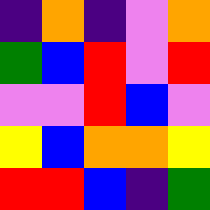[["indigo", "orange", "indigo", "violet", "orange"], ["green", "blue", "red", "violet", "red"], ["violet", "violet", "red", "blue", "violet"], ["yellow", "blue", "orange", "orange", "yellow"], ["red", "red", "blue", "indigo", "green"]]